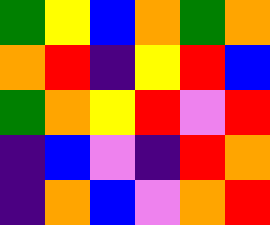[["green", "yellow", "blue", "orange", "green", "orange"], ["orange", "red", "indigo", "yellow", "red", "blue"], ["green", "orange", "yellow", "red", "violet", "red"], ["indigo", "blue", "violet", "indigo", "red", "orange"], ["indigo", "orange", "blue", "violet", "orange", "red"]]